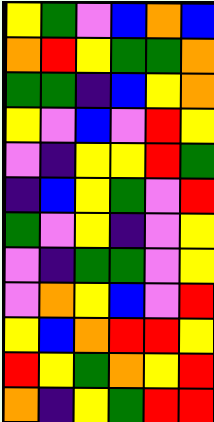[["yellow", "green", "violet", "blue", "orange", "blue"], ["orange", "red", "yellow", "green", "green", "orange"], ["green", "green", "indigo", "blue", "yellow", "orange"], ["yellow", "violet", "blue", "violet", "red", "yellow"], ["violet", "indigo", "yellow", "yellow", "red", "green"], ["indigo", "blue", "yellow", "green", "violet", "red"], ["green", "violet", "yellow", "indigo", "violet", "yellow"], ["violet", "indigo", "green", "green", "violet", "yellow"], ["violet", "orange", "yellow", "blue", "violet", "red"], ["yellow", "blue", "orange", "red", "red", "yellow"], ["red", "yellow", "green", "orange", "yellow", "red"], ["orange", "indigo", "yellow", "green", "red", "red"]]